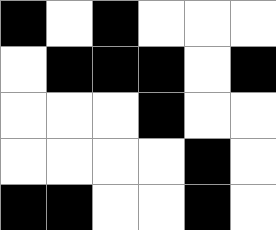[["black", "white", "black", "white", "white", "white"], ["white", "black", "black", "black", "white", "black"], ["white", "white", "white", "black", "white", "white"], ["white", "white", "white", "white", "black", "white"], ["black", "black", "white", "white", "black", "white"]]